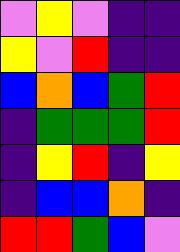[["violet", "yellow", "violet", "indigo", "indigo"], ["yellow", "violet", "red", "indigo", "indigo"], ["blue", "orange", "blue", "green", "red"], ["indigo", "green", "green", "green", "red"], ["indigo", "yellow", "red", "indigo", "yellow"], ["indigo", "blue", "blue", "orange", "indigo"], ["red", "red", "green", "blue", "violet"]]